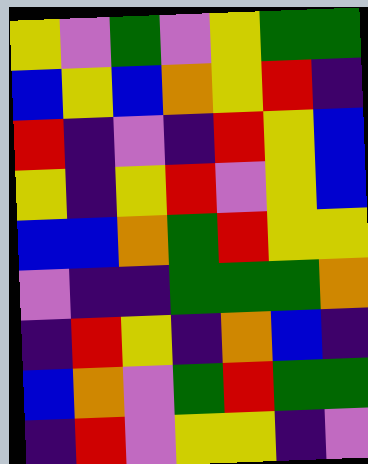[["yellow", "violet", "green", "violet", "yellow", "green", "green"], ["blue", "yellow", "blue", "orange", "yellow", "red", "indigo"], ["red", "indigo", "violet", "indigo", "red", "yellow", "blue"], ["yellow", "indigo", "yellow", "red", "violet", "yellow", "blue"], ["blue", "blue", "orange", "green", "red", "yellow", "yellow"], ["violet", "indigo", "indigo", "green", "green", "green", "orange"], ["indigo", "red", "yellow", "indigo", "orange", "blue", "indigo"], ["blue", "orange", "violet", "green", "red", "green", "green"], ["indigo", "red", "violet", "yellow", "yellow", "indigo", "violet"]]